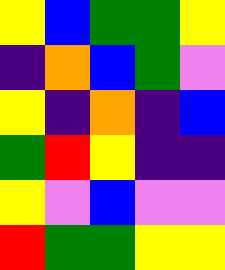[["yellow", "blue", "green", "green", "yellow"], ["indigo", "orange", "blue", "green", "violet"], ["yellow", "indigo", "orange", "indigo", "blue"], ["green", "red", "yellow", "indigo", "indigo"], ["yellow", "violet", "blue", "violet", "violet"], ["red", "green", "green", "yellow", "yellow"]]